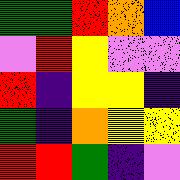[["green", "green", "red", "orange", "blue"], ["violet", "red", "yellow", "violet", "violet"], ["red", "indigo", "yellow", "yellow", "indigo"], ["green", "indigo", "orange", "yellow", "yellow"], ["red", "red", "green", "indigo", "violet"]]